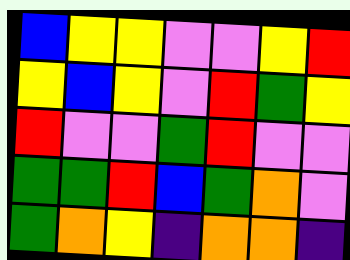[["blue", "yellow", "yellow", "violet", "violet", "yellow", "red"], ["yellow", "blue", "yellow", "violet", "red", "green", "yellow"], ["red", "violet", "violet", "green", "red", "violet", "violet"], ["green", "green", "red", "blue", "green", "orange", "violet"], ["green", "orange", "yellow", "indigo", "orange", "orange", "indigo"]]